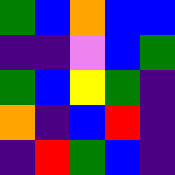[["green", "blue", "orange", "blue", "blue"], ["indigo", "indigo", "violet", "blue", "green"], ["green", "blue", "yellow", "green", "indigo"], ["orange", "indigo", "blue", "red", "indigo"], ["indigo", "red", "green", "blue", "indigo"]]